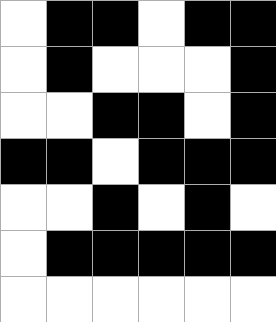[["white", "black", "black", "white", "black", "black"], ["white", "black", "white", "white", "white", "black"], ["white", "white", "black", "black", "white", "black"], ["black", "black", "white", "black", "black", "black"], ["white", "white", "black", "white", "black", "white"], ["white", "black", "black", "black", "black", "black"], ["white", "white", "white", "white", "white", "white"]]